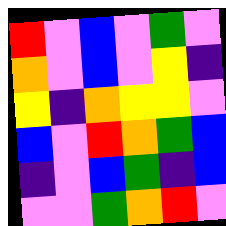[["red", "violet", "blue", "violet", "green", "violet"], ["orange", "violet", "blue", "violet", "yellow", "indigo"], ["yellow", "indigo", "orange", "yellow", "yellow", "violet"], ["blue", "violet", "red", "orange", "green", "blue"], ["indigo", "violet", "blue", "green", "indigo", "blue"], ["violet", "violet", "green", "orange", "red", "violet"]]